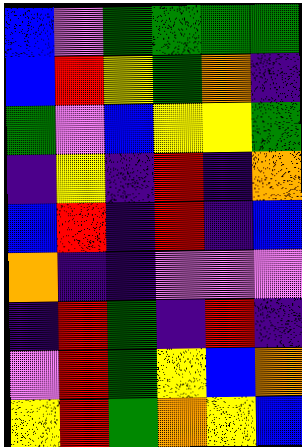[["blue", "violet", "green", "green", "green", "green"], ["blue", "red", "yellow", "green", "orange", "indigo"], ["green", "violet", "blue", "yellow", "yellow", "green"], ["indigo", "yellow", "indigo", "red", "indigo", "orange"], ["blue", "red", "indigo", "red", "indigo", "blue"], ["orange", "indigo", "indigo", "violet", "violet", "violet"], ["indigo", "red", "green", "indigo", "red", "indigo"], ["violet", "red", "green", "yellow", "blue", "orange"], ["yellow", "red", "green", "orange", "yellow", "blue"]]